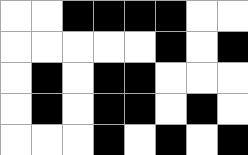[["white", "white", "black", "black", "black", "black", "white", "white"], ["white", "white", "white", "white", "white", "black", "white", "black"], ["white", "black", "white", "black", "black", "white", "white", "white"], ["white", "black", "white", "black", "black", "white", "black", "white"], ["white", "white", "white", "black", "white", "black", "white", "black"]]